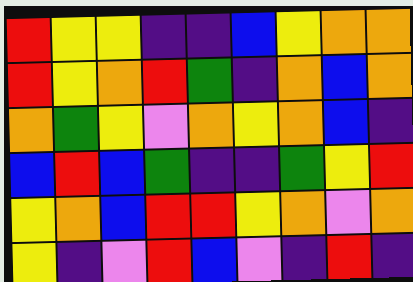[["red", "yellow", "yellow", "indigo", "indigo", "blue", "yellow", "orange", "orange"], ["red", "yellow", "orange", "red", "green", "indigo", "orange", "blue", "orange"], ["orange", "green", "yellow", "violet", "orange", "yellow", "orange", "blue", "indigo"], ["blue", "red", "blue", "green", "indigo", "indigo", "green", "yellow", "red"], ["yellow", "orange", "blue", "red", "red", "yellow", "orange", "violet", "orange"], ["yellow", "indigo", "violet", "red", "blue", "violet", "indigo", "red", "indigo"]]